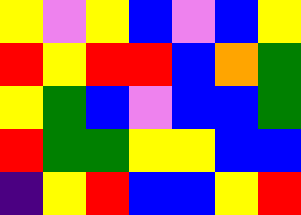[["yellow", "violet", "yellow", "blue", "violet", "blue", "yellow"], ["red", "yellow", "red", "red", "blue", "orange", "green"], ["yellow", "green", "blue", "violet", "blue", "blue", "green"], ["red", "green", "green", "yellow", "yellow", "blue", "blue"], ["indigo", "yellow", "red", "blue", "blue", "yellow", "red"]]